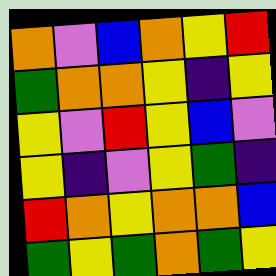[["orange", "violet", "blue", "orange", "yellow", "red"], ["green", "orange", "orange", "yellow", "indigo", "yellow"], ["yellow", "violet", "red", "yellow", "blue", "violet"], ["yellow", "indigo", "violet", "yellow", "green", "indigo"], ["red", "orange", "yellow", "orange", "orange", "blue"], ["green", "yellow", "green", "orange", "green", "yellow"]]